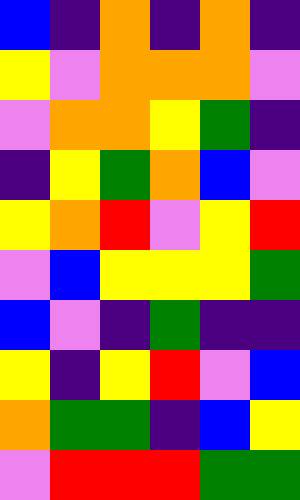[["blue", "indigo", "orange", "indigo", "orange", "indigo"], ["yellow", "violet", "orange", "orange", "orange", "violet"], ["violet", "orange", "orange", "yellow", "green", "indigo"], ["indigo", "yellow", "green", "orange", "blue", "violet"], ["yellow", "orange", "red", "violet", "yellow", "red"], ["violet", "blue", "yellow", "yellow", "yellow", "green"], ["blue", "violet", "indigo", "green", "indigo", "indigo"], ["yellow", "indigo", "yellow", "red", "violet", "blue"], ["orange", "green", "green", "indigo", "blue", "yellow"], ["violet", "red", "red", "red", "green", "green"]]